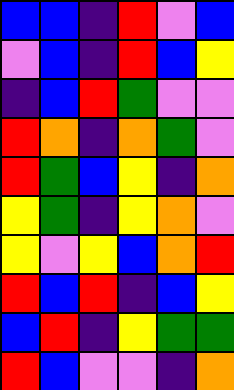[["blue", "blue", "indigo", "red", "violet", "blue"], ["violet", "blue", "indigo", "red", "blue", "yellow"], ["indigo", "blue", "red", "green", "violet", "violet"], ["red", "orange", "indigo", "orange", "green", "violet"], ["red", "green", "blue", "yellow", "indigo", "orange"], ["yellow", "green", "indigo", "yellow", "orange", "violet"], ["yellow", "violet", "yellow", "blue", "orange", "red"], ["red", "blue", "red", "indigo", "blue", "yellow"], ["blue", "red", "indigo", "yellow", "green", "green"], ["red", "blue", "violet", "violet", "indigo", "orange"]]